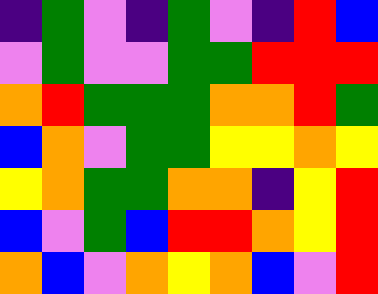[["indigo", "green", "violet", "indigo", "green", "violet", "indigo", "red", "blue"], ["violet", "green", "violet", "violet", "green", "green", "red", "red", "red"], ["orange", "red", "green", "green", "green", "orange", "orange", "red", "green"], ["blue", "orange", "violet", "green", "green", "yellow", "yellow", "orange", "yellow"], ["yellow", "orange", "green", "green", "orange", "orange", "indigo", "yellow", "red"], ["blue", "violet", "green", "blue", "red", "red", "orange", "yellow", "red"], ["orange", "blue", "violet", "orange", "yellow", "orange", "blue", "violet", "red"]]